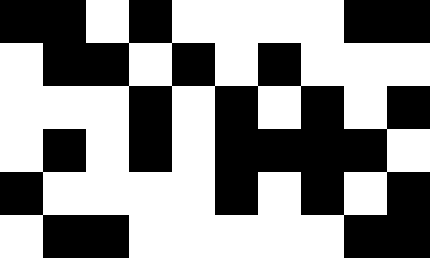[["black", "black", "white", "black", "white", "white", "white", "white", "black", "black"], ["white", "black", "black", "white", "black", "white", "black", "white", "white", "white"], ["white", "white", "white", "black", "white", "black", "white", "black", "white", "black"], ["white", "black", "white", "black", "white", "black", "black", "black", "black", "white"], ["black", "white", "white", "white", "white", "black", "white", "black", "white", "black"], ["white", "black", "black", "white", "white", "white", "white", "white", "black", "black"]]